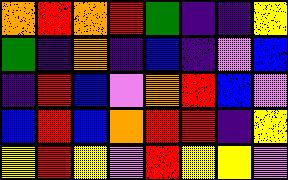[["orange", "red", "orange", "red", "green", "indigo", "indigo", "yellow"], ["green", "indigo", "orange", "indigo", "blue", "indigo", "violet", "blue"], ["indigo", "red", "blue", "violet", "orange", "red", "blue", "violet"], ["blue", "red", "blue", "orange", "red", "red", "indigo", "yellow"], ["yellow", "red", "yellow", "violet", "red", "yellow", "yellow", "violet"]]